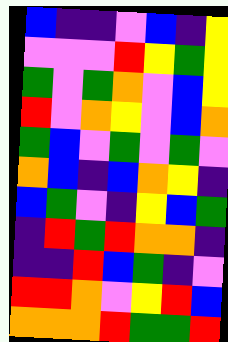[["blue", "indigo", "indigo", "violet", "blue", "indigo", "yellow"], ["violet", "violet", "violet", "red", "yellow", "green", "yellow"], ["green", "violet", "green", "orange", "violet", "blue", "yellow"], ["red", "violet", "orange", "yellow", "violet", "blue", "orange"], ["green", "blue", "violet", "green", "violet", "green", "violet"], ["orange", "blue", "indigo", "blue", "orange", "yellow", "indigo"], ["blue", "green", "violet", "indigo", "yellow", "blue", "green"], ["indigo", "red", "green", "red", "orange", "orange", "indigo"], ["indigo", "indigo", "red", "blue", "green", "indigo", "violet"], ["red", "red", "orange", "violet", "yellow", "red", "blue"], ["orange", "orange", "orange", "red", "green", "green", "red"]]